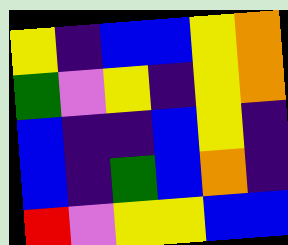[["yellow", "indigo", "blue", "blue", "yellow", "orange"], ["green", "violet", "yellow", "indigo", "yellow", "orange"], ["blue", "indigo", "indigo", "blue", "yellow", "indigo"], ["blue", "indigo", "green", "blue", "orange", "indigo"], ["red", "violet", "yellow", "yellow", "blue", "blue"]]